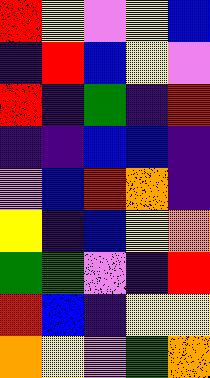[["red", "yellow", "violet", "yellow", "blue"], ["indigo", "red", "blue", "yellow", "violet"], ["red", "indigo", "green", "indigo", "red"], ["indigo", "indigo", "blue", "blue", "indigo"], ["violet", "blue", "red", "orange", "indigo"], ["yellow", "indigo", "blue", "yellow", "orange"], ["green", "green", "violet", "indigo", "red"], ["red", "blue", "indigo", "yellow", "yellow"], ["orange", "yellow", "violet", "green", "orange"]]